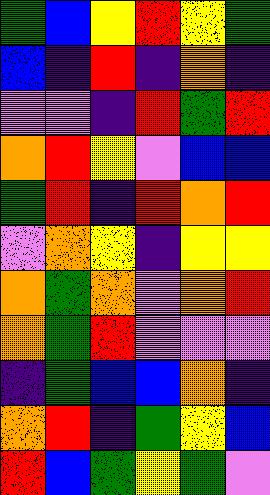[["green", "blue", "yellow", "red", "yellow", "green"], ["blue", "indigo", "red", "indigo", "orange", "indigo"], ["violet", "violet", "indigo", "red", "green", "red"], ["orange", "red", "yellow", "violet", "blue", "blue"], ["green", "red", "indigo", "red", "orange", "red"], ["violet", "orange", "yellow", "indigo", "yellow", "yellow"], ["orange", "green", "orange", "violet", "orange", "red"], ["orange", "green", "red", "violet", "violet", "violet"], ["indigo", "green", "blue", "blue", "orange", "indigo"], ["orange", "red", "indigo", "green", "yellow", "blue"], ["red", "blue", "green", "yellow", "green", "violet"]]